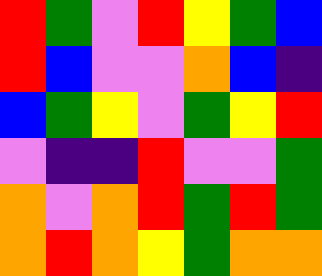[["red", "green", "violet", "red", "yellow", "green", "blue"], ["red", "blue", "violet", "violet", "orange", "blue", "indigo"], ["blue", "green", "yellow", "violet", "green", "yellow", "red"], ["violet", "indigo", "indigo", "red", "violet", "violet", "green"], ["orange", "violet", "orange", "red", "green", "red", "green"], ["orange", "red", "orange", "yellow", "green", "orange", "orange"]]